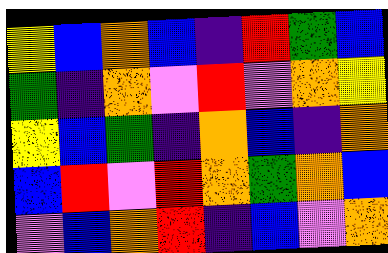[["yellow", "blue", "orange", "blue", "indigo", "red", "green", "blue"], ["green", "indigo", "orange", "violet", "red", "violet", "orange", "yellow"], ["yellow", "blue", "green", "indigo", "orange", "blue", "indigo", "orange"], ["blue", "red", "violet", "red", "orange", "green", "orange", "blue"], ["violet", "blue", "orange", "red", "indigo", "blue", "violet", "orange"]]